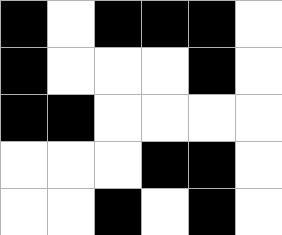[["black", "white", "black", "black", "black", "white"], ["black", "white", "white", "white", "black", "white"], ["black", "black", "white", "white", "white", "white"], ["white", "white", "white", "black", "black", "white"], ["white", "white", "black", "white", "black", "white"]]